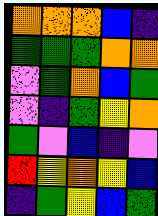[["orange", "orange", "orange", "blue", "indigo"], ["green", "green", "green", "orange", "orange"], ["violet", "green", "orange", "blue", "green"], ["violet", "indigo", "green", "yellow", "orange"], ["green", "violet", "blue", "indigo", "violet"], ["red", "yellow", "orange", "yellow", "blue"], ["indigo", "green", "yellow", "blue", "green"]]